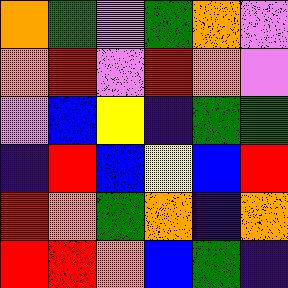[["orange", "green", "violet", "green", "orange", "violet"], ["orange", "red", "violet", "red", "orange", "violet"], ["violet", "blue", "yellow", "indigo", "green", "green"], ["indigo", "red", "blue", "yellow", "blue", "red"], ["red", "orange", "green", "orange", "indigo", "orange"], ["red", "red", "orange", "blue", "green", "indigo"]]